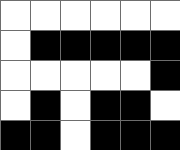[["white", "white", "white", "white", "white", "white"], ["white", "black", "black", "black", "black", "black"], ["white", "white", "white", "white", "white", "black"], ["white", "black", "white", "black", "black", "white"], ["black", "black", "white", "black", "black", "black"]]